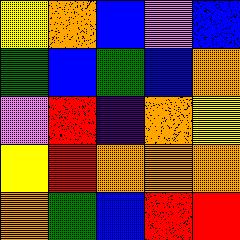[["yellow", "orange", "blue", "violet", "blue"], ["green", "blue", "green", "blue", "orange"], ["violet", "red", "indigo", "orange", "yellow"], ["yellow", "red", "orange", "orange", "orange"], ["orange", "green", "blue", "red", "red"]]